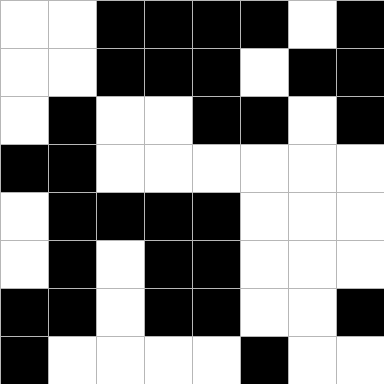[["white", "white", "black", "black", "black", "black", "white", "black"], ["white", "white", "black", "black", "black", "white", "black", "black"], ["white", "black", "white", "white", "black", "black", "white", "black"], ["black", "black", "white", "white", "white", "white", "white", "white"], ["white", "black", "black", "black", "black", "white", "white", "white"], ["white", "black", "white", "black", "black", "white", "white", "white"], ["black", "black", "white", "black", "black", "white", "white", "black"], ["black", "white", "white", "white", "white", "black", "white", "white"]]